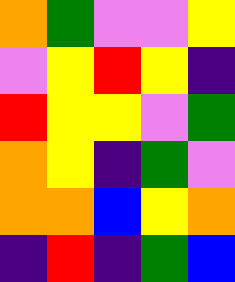[["orange", "green", "violet", "violet", "yellow"], ["violet", "yellow", "red", "yellow", "indigo"], ["red", "yellow", "yellow", "violet", "green"], ["orange", "yellow", "indigo", "green", "violet"], ["orange", "orange", "blue", "yellow", "orange"], ["indigo", "red", "indigo", "green", "blue"]]